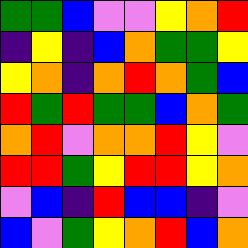[["green", "green", "blue", "violet", "violet", "yellow", "orange", "red"], ["indigo", "yellow", "indigo", "blue", "orange", "green", "green", "yellow"], ["yellow", "orange", "indigo", "orange", "red", "orange", "green", "blue"], ["red", "green", "red", "green", "green", "blue", "orange", "green"], ["orange", "red", "violet", "orange", "orange", "red", "yellow", "violet"], ["red", "red", "green", "yellow", "red", "red", "yellow", "orange"], ["violet", "blue", "indigo", "red", "blue", "blue", "indigo", "violet"], ["blue", "violet", "green", "yellow", "orange", "red", "blue", "orange"]]